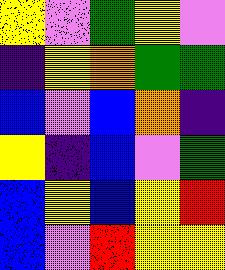[["yellow", "violet", "green", "yellow", "violet"], ["indigo", "yellow", "orange", "green", "green"], ["blue", "violet", "blue", "orange", "indigo"], ["yellow", "indigo", "blue", "violet", "green"], ["blue", "yellow", "blue", "yellow", "red"], ["blue", "violet", "red", "yellow", "yellow"]]